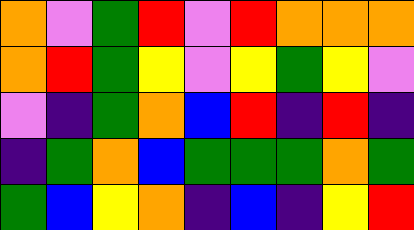[["orange", "violet", "green", "red", "violet", "red", "orange", "orange", "orange"], ["orange", "red", "green", "yellow", "violet", "yellow", "green", "yellow", "violet"], ["violet", "indigo", "green", "orange", "blue", "red", "indigo", "red", "indigo"], ["indigo", "green", "orange", "blue", "green", "green", "green", "orange", "green"], ["green", "blue", "yellow", "orange", "indigo", "blue", "indigo", "yellow", "red"]]